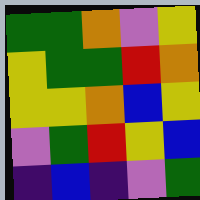[["green", "green", "orange", "violet", "yellow"], ["yellow", "green", "green", "red", "orange"], ["yellow", "yellow", "orange", "blue", "yellow"], ["violet", "green", "red", "yellow", "blue"], ["indigo", "blue", "indigo", "violet", "green"]]